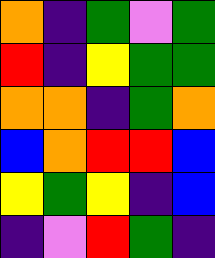[["orange", "indigo", "green", "violet", "green"], ["red", "indigo", "yellow", "green", "green"], ["orange", "orange", "indigo", "green", "orange"], ["blue", "orange", "red", "red", "blue"], ["yellow", "green", "yellow", "indigo", "blue"], ["indigo", "violet", "red", "green", "indigo"]]